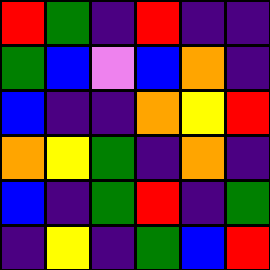[["red", "green", "indigo", "red", "indigo", "indigo"], ["green", "blue", "violet", "blue", "orange", "indigo"], ["blue", "indigo", "indigo", "orange", "yellow", "red"], ["orange", "yellow", "green", "indigo", "orange", "indigo"], ["blue", "indigo", "green", "red", "indigo", "green"], ["indigo", "yellow", "indigo", "green", "blue", "red"]]